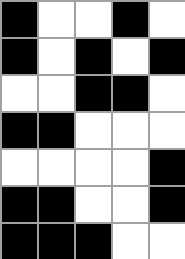[["black", "white", "white", "black", "white"], ["black", "white", "black", "white", "black"], ["white", "white", "black", "black", "white"], ["black", "black", "white", "white", "white"], ["white", "white", "white", "white", "black"], ["black", "black", "white", "white", "black"], ["black", "black", "black", "white", "white"]]